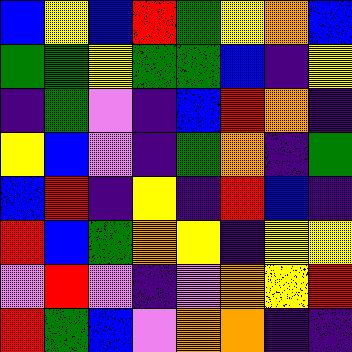[["blue", "yellow", "blue", "red", "green", "yellow", "orange", "blue"], ["green", "green", "yellow", "green", "green", "blue", "indigo", "yellow"], ["indigo", "green", "violet", "indigo", "blue", "red", "orange", "indigo"], ["yellow", "blue", "violet", "indigo", "green", "orange", "indigo", "green"], ["blue", "red", "indigo", "yellow", "indigo", "red", "blue", "indigo"], ["red", "blue", "green", "orange", "yellow", "indigo", "yellow", "yellow"], ["violet", "red", "violet", "indigo", "violet", "orange", "yellow", "red"], ["red", "green", "blue", "violet", "orange", "orange", "indigo", "indigo"]]